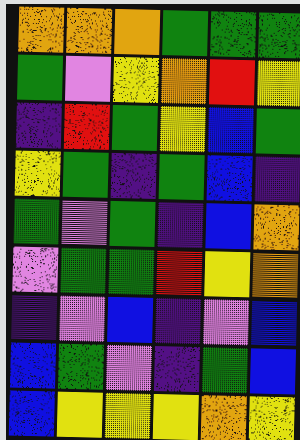[["orange", "orange", "orange", "green", "green", "green"], ["green", "violet", "yellow", "orange", "red", "yellow"], ["indigo", "red", "green", "yellow", "blue", "green"], ["yellow", "green", "indigo", "green", "blue", "indigo"], ["green", "violet", "green", "indigo", "blue", "orange"], ["violet", "green", "green", "red", "yellow", "orange"], ["indigo", "violet", "blue", "indigo", "violet", "blue"], ["blue", "green", "violet", "indigo", "green", "blue"], ["blue", "yellow", "yellow", "yellow", "orange", "yellow"]]